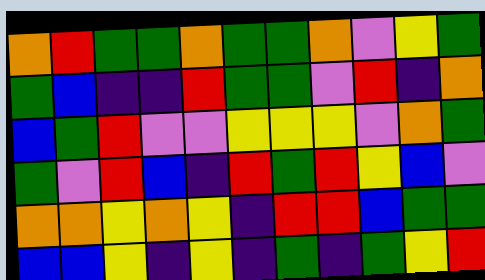[["orange", "red", "green", "green", "orange", "green", "green", "orange", "violet", "yellow", "green"], ["green", "blue", "indigo", "indigo", "red", "green", "green", "violet", "red", "indigo", "orange"], ["blue", "green", "red", "violet", "violet", "yellow", "yellow", "yellow", "violet", "orange", "green"], ["green", "violet", "red", "blue", "indigo", "red", "green", "red", "yellow", "blue", "violet"], ["orange", "orange", "yellow", "orange", "yellow", "indigo", "red", "red", "blue", "green", "green"], ["blue", "blue", "yellow", "indigo", "yellow", "indigo", "green", "indigo", "green", "yellow", "red"]]